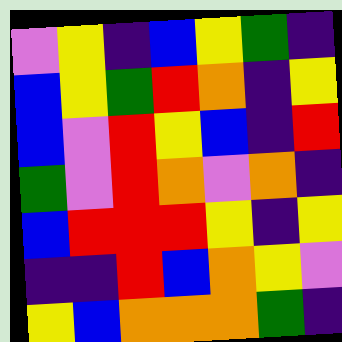[["violet", "yellow", "indigo", "blue", "yellow", "green", "indigo"], ["blue", "yellow", "green", "red", "orange", "indigo", "yellow"], ["blue", "violet", "red", "yellow", "blue", "indigo", "red"], ["green", "violet", "red", "orange", "violet", "orange", "indigo"], ["blue", "red", "red", "red", "yellow", "indigo", "yellow"], ["indigo", "indigo", "red", "blue", "orange", "yellow", "violet"], ["yellow", "blue", "orange", "orange", "orange", "green", "indigo"]]